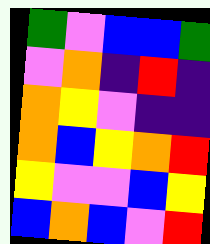[["green", "violet", "blue", "blue", "green"], ["violet", "orange", "indigo", "red", "indigo"], ["orange", "yellow", "violet", "indigo", "indigo"], ["orange", "blue", "yellow", "orange", "red"], ["yellow", "violet", "violet", "blue", "yellow"], ["blue", "orange", "blue", "violet", "red"]]